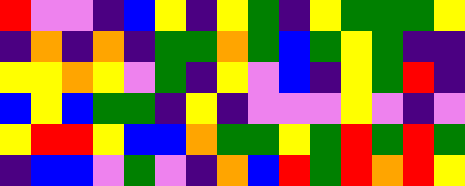[["red", "violet", "violet", "indigo", "blue", "yellow", "indigo", "yellow", "green", "indigo", "yellow", "green", "green", "green", "yellow"], ["indigo", "orange", "indigo", "orange", "indigo", "green", "green", "orange", "green", "blue", "green", "yellow", "green", "indigo", "indigo"], ["yellow", "yellow", "orange", "yellow", "violet", "green", "indigo", "yellow", "violet", "blue", "indigo", "yellow", "green", "red", "indigo"], ["blue", "yellow", "blue", "green", "green", "indigo", "yellow", "indigo", "violet", "violet", "violet", "yellow", "violet", "indigo", "violet"], ["yellow", "red", "red", "yellow", "blue", "blue", "orange", "green", "green", "yellow", "green", "red", "green", "red", "green"], ["indigo", "blue", "blue", "violet", "green", "violet", "indigo", "orange", "blue", "red", "green", "red", "orange", "red", "yellow"]]